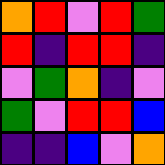[["orange", "red", "violet", "red", "green"], ["red", "indigo", "red", "red", "indigo"], ["violet", "green", "orange", "indigo", "violet"], ["green", "violet", "red", "red", "blue"], ["indigo", "indigo", "blue", "violet", "orange"]]